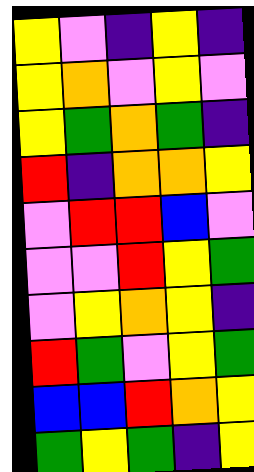[["yellow", "violet", "indigo", "yellow", "indigo"], ["yellow", "orange", "violet", "yellow", "violet"], ["yellow", "green", "orange", "green", "indigo"], ["red", "indigo", "orange", "orange", "yellow"], ["violet", "red", "red", "blue", "violet"], ["violet", "violet", "red", "yellow", "green"], ["violet", "yellow", "orange", "yellow", "indigo"], ["red", "green", "violet", "yellow", "green"], ["blue", "blue", "red", "orange", "yellow"], ["green", "yellow", "green", "indigo", "yellow"]]